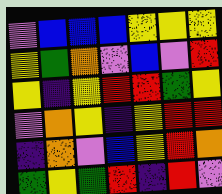[["violet", "blue", "blue", "blue", "yellow", "yellow", "yellow"], ["yellow", "green", "orange", "violet", "blue", "violet", "red"], ["yellow", "indigo", "yellow", "red", "red", "green", "yellow"], ["violet", "orange", "yellow", "indigo", "yellow", "red", "red"], ["indigo", "orange", "violet", "blue", "yellow", "red", "orange"], ["green", "yellow", "green", "red", "indigo", "red", "violet"]]